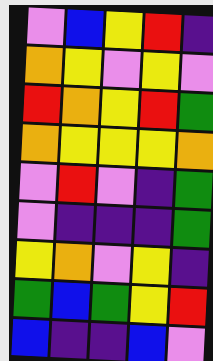[["violet", "blue", "yellow", "red", "indigo"], ["orange", "yellow", "violet", "yellow", "violet"], ["red", "orange", "yellow", "red", "green"], ["orange", "yellow", "yellow", "yellow", "orange"], ["violet", "red", "violet", "indigo", "green"], ["violet", "indigo", "indigo", "indigo", "green"], ["yellow", "orange", "violet", "yellow", "indigo"], ["green", "blue", "green", "yellow", "red"], ["blue", "indigo", "indigo", "blue", "violet"]]